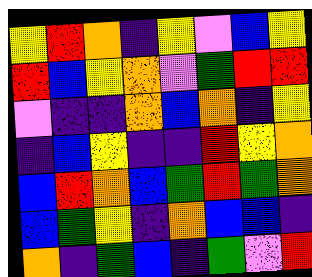[["yellow", "red", "orange", "indigo", "yellow", "violet", "blue", "yellow"], ["red", "blue", "yellow", "orange", "violet", "green", "red", "red"], ["violet", "indigo", "indigo", "orange", "blue", "orange", "indigo", "yellow"], ["indigo", "blue", "yellow", "indigo", "indigo", "red", "yellow", "orange"], ["blue", "red", "orange", "blue", "green", "red", "green", "orange"], ["blue", "green", "yellow", "indigo", "orange", "blue", "blue", "indigo"], ["orange", "indigo", "green", "blue", "indigo", "green", "violet", "red"]]